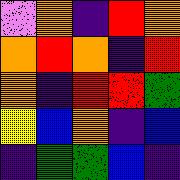[["violet", "orange", "indigo", "red", "orange"], ["orange", "red", "orange", "indigo", "red"], ["orange", "indigo", "red", "red", "green"], ["yellow", "blue", "orange", "indigo", "blue"], ["indigo", "green", "green", "blue", "indigo"]]